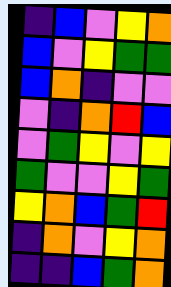[["indigo", "blue", "violet", "yellow", "orange"], ["blue", "violet", "yellow", "green", "green"], ["blue", "orange", "indigo", "violet", "violet"], ["violet", "indigo", "orange", "red", "blue"], ["violet", "green", "yellow", "violet", "yellow"], ["green", "violet", "violet", "yellow", "green"], ["yellow", "orange", "blue", "green", "red"], ["indigo", "orange", "violet", "yellow", "orange"], ["indigo", "indigo", "blue", "green", "orange"]]